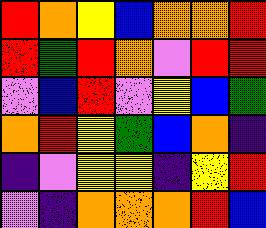[["red", "orange", "yellow", "blue", "orange", "orange", "red"], ["red", "green", "red", "orange", "violet", "red", "red"], ["violet", "blue", "red", "violet", "yellow", "blue", "green"], ["orange", "red", "yellow", "green", "blue", "orange", "indigo"], ["indigo", "violet", "yellow", "yellow", "indigo", "yellow", "red"], ["violet", "indigo", "orange", "orange", "orange", "red", "blue"]]